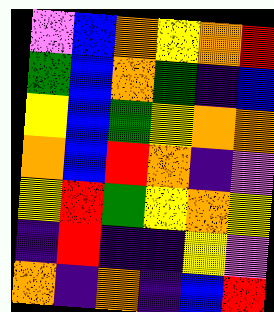[["violet", "blue", "orange", "yellow", "orange", "red"], ["green", "blue", "orange", "green", "indigo", "blue"], ["yellow", "blue", "green", "yellow", "orange", "orange"], ["orange", "blue", "red", "orange", "indigo", "violet"], ["yellow", "red", "green", "yellow", "orange", "yellow"], ["indigo", "red", "indigo", "indigo", "yellow", "violet"], ["orange", "indigo", "orange", "indigo", "blue", "red"]]